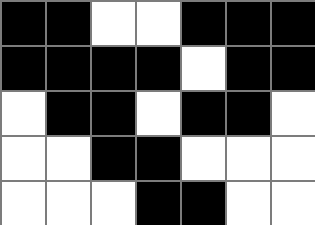[["black", "black", "white", "white", "black", "black", "black"], ["black", "black", "black", "black", "white", "black", "black"], ["white", "black", "black", "white", "black", "black", "white"], ["white", "white", "black", "black", "white", "white", "white"], ["white", "white", "white", "black", "black", "white", "white"]]